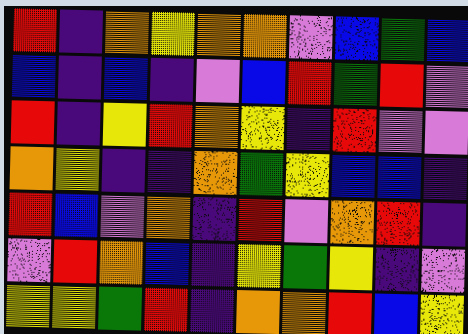[["red", "indigo", "orange", "yellow", "orange", "orange", "violet", "blue", "green", "blue"], ["blue", "indigo", "blue", "indigo", "violet", "blue", "red", "green", "red", "violet"], ["red", "indigo", "yellow", "red", "orange", "yellow", "indigo", "red", "violet", "violet"], ["orange", "yellow", "indigo", "indigo", "orange", "green", "yellow", "blue", "blue", "indigo"], ["red", "blue", "violet", "orange", "indigo", "red", "violet", "orange", "red", "indigo"], ["violet", "red", "orange", "blue", "indigo", "yellow", "green", "yellow", "indigo", "violet"], ["yellow", "yellow", "green", "red", "indigo", "orange", "orange", "red", "blue", "yellow"]]